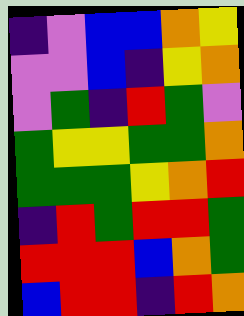[["indigo", "violet", "blue", "blue", "orange", "yellow"], ["violet", "violet", "blue", "indigo", "yellow", "orange"], ["violet", "green", "indigo", "red", "green", "violet"], ["green", "yellow", "yellow", "green", "green", "orange"], ["green", "green", "green", "yellow", "orange", "red"], ["indigo", "red", "green", "red", "red", "green"], ["red", "red", "red", "blue", "orange", "green"], ["blue", "red", "red", "indigo", "red", "orange"]]